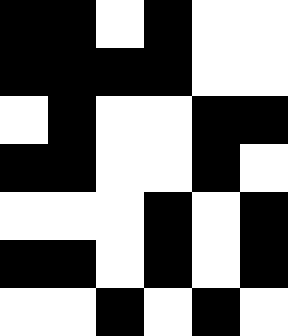[["black", "black", "white", "black", "white", "white"], ["black", "black", "black", "black", "white", "white"], ["white", "black", "white", "white", "black", "black"], ["black", "black", "white", "white", "black", "white"], ["white", "white", "white", "black", "white", "black"], ["black", "black", "white", "black", "white", "black"], ["white", "white", "black", "white", "black", "white"]]